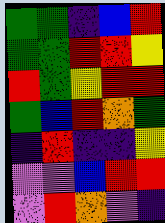[["green", "green", "indigo", "blue", "red"], ["green", "green", "red", "red", "yellow"], ["red", "green", "yellow", "red", "red"], ["green", "blue", "red", "orange", "green"], ["indigo", "red", "indigo", "indigo", "yellow"], ["violet", "violet", "blue", "red", "red"], ["violet", "red", "orange", "violet", "indigo"]]